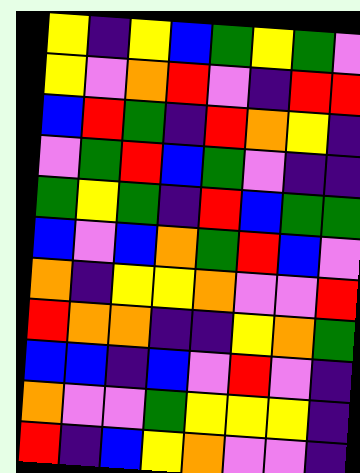[["yellow", "indigo", "yellow", "blue", "green", "yellow", "green", "violet"], ["yellow", "violet", "orange", "red", "violet", "indigo", "red", "red"], ["blue", "red", "green", "indigo", "red", "orange", "yellow", "indigo"], ["violet", "green", "red", "blue", "green", "violet", "indigo", "indigo"], ["green", "yellow", "green", "indigo", "red", "blue", "green", "green"], ["blue", "violet", "blue", "orange", "green", "red", "blue", "violet"], ["orange", "indigo", "yellow", "yellow", "orange", "violet", "violet", "red"], ["red", "orange", "orange", "indigo", "indigo", "yellow", "orange", "green"], ["blue", "blue", "indigo", "blue", "violet", "red", "violet", "indigo"], ["orange", "violet", "violet", "green", "yellow", "yellow", "yellow", "indigo"], ["red", "indigo", "blue", "yellow", "orange", "violet", "violet", "indigo"]]